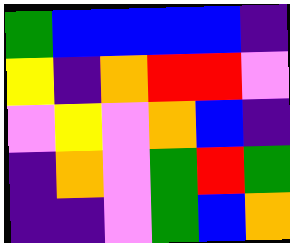[["green", "blue", "blue", "blue", "blue", "indigo"], ["yellow", "indigo", "orange", "red", "red", "violet"], ["violet", "yellow", "violet", "orange", "blue", "indigo"], ["indigo", "orange", "violet", "green", "red", "green"], ["indigo", "indigo", "violet", "green", "blue", "orange"]]